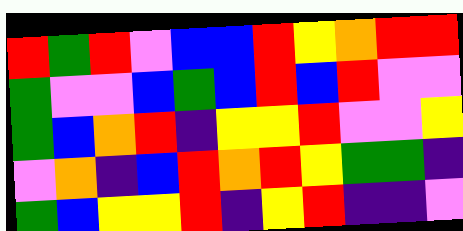[["red", "green", "red", "violet", "blue", "blue", "red", "yellow", "orange", "red", "red"], ["green", "violet", "violet", "blue", "green", "blue", "red", "blue", "red", "violet", "violet"], ["green", "blue", "orange", "red", "indigo", "yellow", "yellow", "red", "violet", "violet", "yellow"], ["violet", "orange", "indigo", "blue", "red", "orange", "red", "yellow", "green", "green", "indigo"], ["green", "blue", "yellow", "yellow", "red", "indigo", "yellow", "red", "indigo", "indigo", "violet"]]